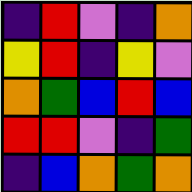[["indigo", "red", "violet", "indigo", "orange"], ["yellow", "red", "indigo", "yellow", "violet"], ["orange", "green", "blue", "red", "blue"], ["red", "red", "violet", "indigo", "green"], ["indigo", "blue", "orange", "green", "orange"]]